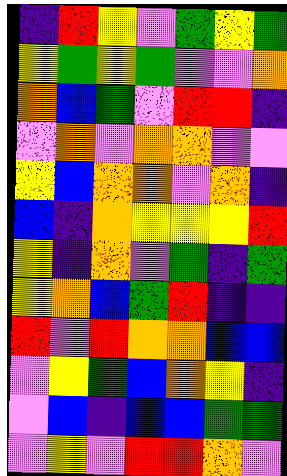[["indigo", "red", "yellow", "violet", "green", "yellow", "green"], ["yellow", "green", "yellow", "green", "violet", "violet", "orange"], ["orange", "blue", "green", "violet", "red", "red", "indigo"], ["violet", "orange", "violet", "orange", "orange", "violet", "violet"], ["yellow", "blue", "orange", "orange", "violet", "orange", "indigo"], ["blue", "indigo", "orange", "yellow", "yellow", "yellow", "red"], ["yellow", "indigo", "orange", "violet", "green", "indigo", "green"], ["yellow", "orange", "blue", "green", "red", "indigo", "indigo"], ["red", "violet", "red", "orange", "orange", "blue", "blue"], ["violet", "yellow", "green", "blue", "orange", "yellow", "indigo"], ["violet", "blue", "indigo", "blue", "blue", "green", "green"], ["violet", "yellow", "violet", "red", "red", "orange", "violet"]]